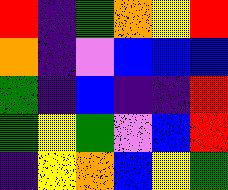[["red", "indigo", "green", "orange", "yellow", "red"], ["orange", "indigo", "violet", "blue", "blue", "blue"], ["green", "indigo", "blue", "indigo", "indigo", "red"], ["green", "yellow", "green", "violet", "blue", "red"], ["indigo", "yellow", "orange", "blue", "yellow", "green"]]